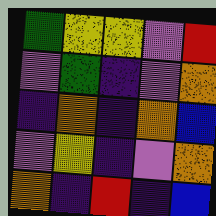[["green", "yellow", "yellow", "violet", "red"], ["violet", "green", "indigo", "violet", "orange"], ["indigo", "orange", "indigo", "orange", "blue"], ["violet", "yellow", "indigo", "violet", "orange"], ["orange", "indigo", "red", "indigo", "blue"]]